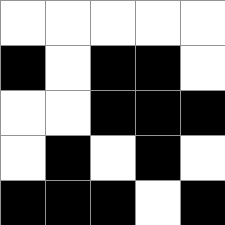[["white", "white", "white", "white", "white"], ["black", "white", "black", "black", "white"], ["white", "white", "black", "black", "black"], ["white", "black", "white", "black", "white"], ["black", "black", "black", "white", "black"]]